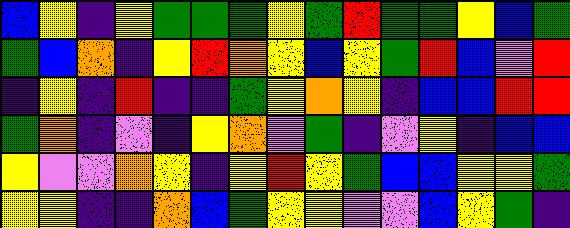[["blue", "yellow", "indigo", "yellow", "green", "green", "green", "yellow", "green", "red", "green", "green", "yellow", "blue", "green"], ["green", "blue", "orange", "indigo", "yellow", "red", "orange", "yellow", "blue", "yellow", "green", "red", "blue", "violet", "red"], ["indigo", "yellow", "indigo", "red", "indigo", "indigo", "green", "yellow", "orange", "yellow", "indigo", "blue", "blue", "red", "red"], ["green", "orange", "indigo", "violet", "indigo", "yellow", "orange", "violet", "green", "indigo", "violet", "yellow", "indigo", "blue", "blue"], ["yellow", "violet", "violet", "orange", "yellow", "indigo", "yellow", "red", "yellow", "green", "blue", "blue", "yellow", "yellow", "green"], ["yellow", "yellow", "indigo", "indigo", "orange", "blue", "green", "yellow", "yellow", "violet", "violet", "blue", "yellow", "green", "indigo"]]